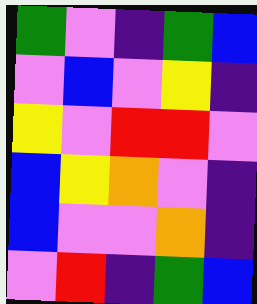[["green", "violet", "indigo", "green", "blue"], ["violet", "blue", "violet", "yellow", "indigo"], ["yellow", "violet", "red", "red", "violet"], ["blue", "yellow", "orange", "violet", "indigo"], ["blue", "violet", "violet", "orange", "indigo"], ["violet", "red", "indigo", "green", "blue"]]